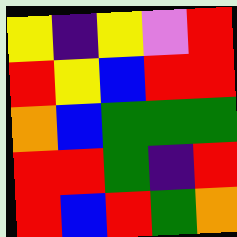[["yellow", "indigo", "yellow", "violet", "red"], ["red", "yellow", "blue", "red", "red"], ["orange", "blue", "green", "green", "green"], ["red", "red", "green", "indigo", "red"], ["red", "blue", "red", "green", "orange"]]